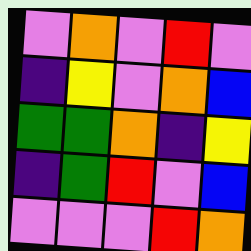[["violet", "orange", "violet", "red", "violet"], ["indigo", "yellow", "violet", "orange", "blue"], ["green", "green", "orange", "indigo", "yellow"], ["indigo", "green", "red", "violet", "blue"], ["violet", "violet", "violet", "red", "orange"]]